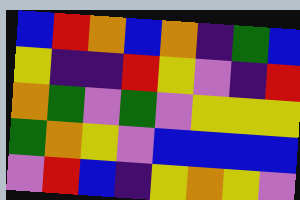[["blue", "red", "orange", "blue", "orange", "indigo", "green", "blue"], ["yellow", "indigo", "indigo", "red", "yellow", "violet", "indigo", "red"], ["orange", "green", "violet", "green", "violet", "yellow", "yellow", "yellow"], ["green", "orange", "yellow", "violet", "blue", "blue", "blue", "blue"], ["violet", "red", "blue", "indigo", "yellow", "orange", "yellow", "violet"]]